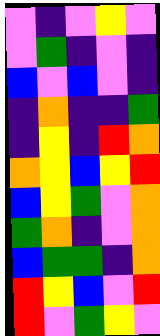[["violet", "indigo", "violet", "yellow", "violet"], ["violet", "green", "indigo", "violet", "indigo"], ["blue", "violet", "blue", "violet", "indigo"], ["indigo", "orange", "indigo", "indigo", "green"], ["indigo", "yellow", "indigo", "red", "orange"], ["orange", "yellow", "blue", "yellow", "red"], ["blue", "yellow", "green", "violet", "orange"], ["green", "orange", "indigo", "violet", "orange"], ["blue", "green", "green", "indigo", "orange"], ["red", "yellow", "blue", "violet", "red"], ["red", "violet", "green", "yellow", "violet"]]